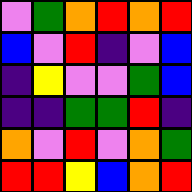[["violet", "green", "orange", "red", "orange", "red"], ["blue", "violet", "red", "indigo", "violet", "blue"], ["indigo", "yellow", "violet", "violet", "green", "blue"], ["indigo", "indigo", "green", "green", "red", "indigo"], ["orange", "violet", "red", "violet", "orange", "green"], ["red", "red", "yellow", "blue", "orange", "red"]]